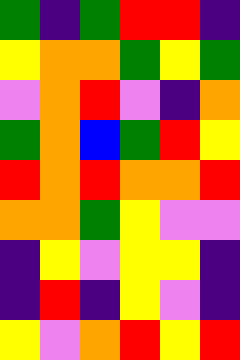[["green", "indigo", "green", "red", "red", "indigo"], ["yellow", "orange", "orange", "green", "yellow", "green"], ["violet", "orange", "red", "violet", "indigo", "orange"], ["green", "orange", "blue", "green", "red", "yellow"], ["red", "orange", "red", "orange", "orange", "red"], ["orange", "orange", "green", "yellow", "violet", "violet"], ["indigo", "yellow", "violet", "yellow", "yellow", "indigo"], ["indigo", "red", "indigo", "yellow", "violet", "indigo"], ["yellow", "violet", "orange", "red", "yellow", "red"]]